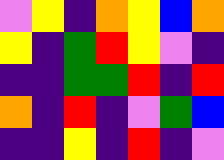[["violet", "yellow", "indigo", "orange", "yellow", "blue", "orange"], ["yellow", "indigo", "green", "red", "yellow", "violet", "indigo"], ["indigo", "indigo", "green", "green", "red", "indigo", "red"], ["orange", "indigo", "red", "indigo", "violet", "green", "blue"], ["indigo", "indigo", "yellow", "indigo", "red", "indigo", "violet"]]